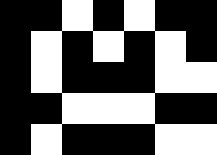[["black", "black", "white", "black", "white", "black", "black"], ["black", "white", "black", "white", "black", "white", "black"], ["black", "white", "black", "black", "black", "white", "white"], ["black", "black", "white", "white", "white", "black", "black"], ["black", "white", "black", "black", "black", "white", "white"]]